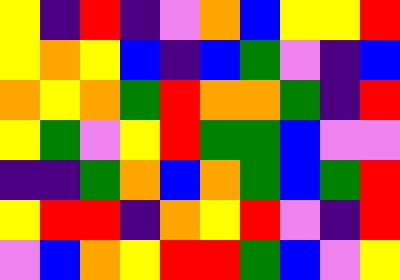[["yellow", "indigo", "red", "indigo", "violet", "orange", "blue", "yellow", "yellow", "red"], ["yellow", "orange", "yellow", "blue", "indigo", "blue", "green", "violet", "indigo", "blue"], ["orange", "yellow", "orange", "green", "red", "orange", "orange", "green", "indigo", "red"], ["yellow", "green", "violet", "yellow", "red", "green", "green", "blue", "violet", "violet"], ["indigo", "indigo", "green", "orange", "blue", "orange", "green", "blue", "green", "red"], ["yellow", "red", "red", "indigo", "orange", "yellow", "red", "violet", "indigo", "red"], ["violet", "blue", "orange", "yellow", "red", "red", "green", "blue", "violet", "yellow"]]